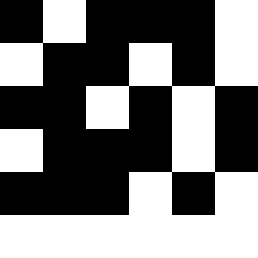[["black", "white", "black", "black", "black", "white"], ["white", "black", "black", "white", "black", "white"], ["black", "black", "white", "black", "white", "black"], ["white", "black", "black", "black", "white", "black"], ["black", "black", "black", "white", "black", "white"], ["white", "white", "white", "white", "white", "white"]]